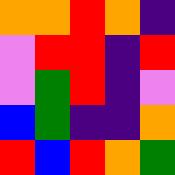[["orange", "orange", "red", "orange", "indigo"], ["violet", "red", "red", "indigo", "red"], ["violet", "green", "red", "indigo", "violet"], ["blue", "green", "indigo", "indigo", "orange"], ["red", "blue", "red", "orange", "green"]]